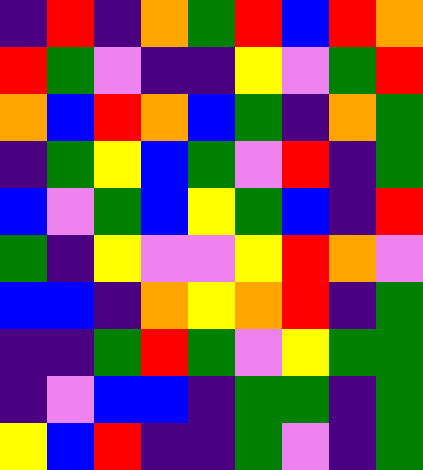[["indigo", "red", "indigo", "orange", "green", "red", "blue", "red", "orange"], ["red", "green", "violet", "indigo", "indigo", "yellow", "violet", "green", "red"], ["orange", "blue", "red", "orange", "blue", "green", "indigo", "orange", "green"], ["indigo", "green", "yellow", "blue", "green", "violet", "red", "indigo", "green"], ["blue", "violet", "green", "blue", "yellow", "green", "blue", "indigo", "red"], ["green", "indigo", "yellow", "violet", "violet", "yellow", "red", "orange", "violet"], ["blue", "blue", "indigo", "orange", "yellow", "orange", "red", "indigo", "green"], ["indigo", "indigo", "green", "red", "green", "violet", "yellow", "green", "green"], ["indigo", "violet", "blue", "blue", "indigo", "green", "green", "indigo", "green"], ["yellow", "blue", "red", "indigo", "indigo", "green", "violet", "indigo", "green"]]